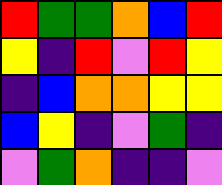[["red", "green", "green", "orange", "blue", "red"], ["yellow", "indigo", "red", "violet", "red", "yellow"], ["indigo", "blue", "orange", "orange", "yellow", "yellow"], ["blue", "yellow", "indigo", "violet", "green", "indigo"], ["violet", "green", "orange", "indigo", "indigo", "violet"]]